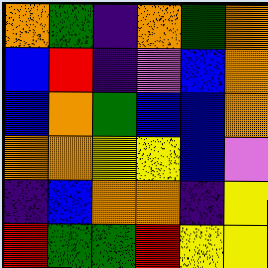[["orange", "green", "indigo", "orange", "green", "orange"], ["blue", "red", "indigo", "violet", "blue", "orange"], ["blue", "orange", "green", "blue", "blue", "orange"], ["orange", "orange", "yellow", "yellow", "blue", "violet"], ["indigo", "blue", "orange", "orange", "indigo", "yellow"], ["red", "green", "green", "red", "yellow", "yellow"]]